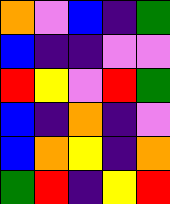[["orange", "violet", "blue", "indigo", "green"], ["blue", "indigo", "indigo", "violet", "violet"], ["red", "yellow", "violet", "red", "green"], ["blue", "indigo", "orange", "indigo", "violet"], ["blue", "orange", "yellow", "indigo", "orange"], ["green", "red", "indigo", "yellow", "red"]]